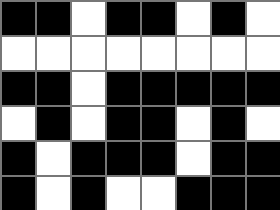[["black", "black", "white", "black", "black", "white", "black", "white"], ["white", "white", "white", "white", "white", "white", "white", "white"], ["black", "black", "white", "black", "black", "black", "black", "black"], ["white", "black", "white", "black", "black", "white", "black", "white"], ["black", "white", "black", "black", "black", "white", "black", "black"], ["black", "white", "black", "white", "white", "black", "black", "black"]]